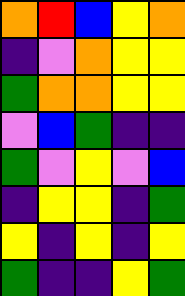[["orange", "red", "blue", "yellow", "orange"], ["indigo", "violet", "orange", "yellow", "yellow"], ["green", "orange", "orange", "yellow", "yellow"], ["violet", "blue", "green", "indigo", "indigo"], ["green", "violet", "yellow", "violet", "blue"], ["indigo", "yellow", "yellow", "indigo", "green"], ["yellow", "indigo", "yellow", "indigo", "yellow"], ["green", "indigo", "indigo", "yellow", "green"]]